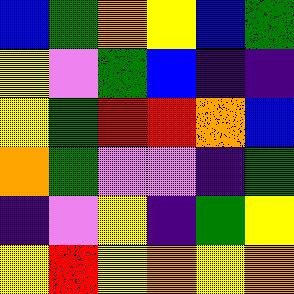[["blue", "green", "orange", "yellow", "blue", "green"], ["yellow", "violet", "green", "blue", "indigo", "indigo"], ["yellow", "green", "red", "red", "orange", "blue"], ["orange", "green", "violet", "violet", "indigo", "green"], ["indigo", "violet", "yellow", "indigo", "green", "yellow"], ["yellow", "red", "yellow", "orange", "yellow", "orange"]]